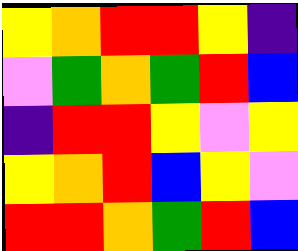[["yellow", "orange", "red", "red", "yellow", "indigo"], ["violet", "green", "orange", "green", "red", "blue"], ["indigo", "red", "red", "yellow", "violet", "yellow"], ["yellow", "orange", "red", "blue", "yellow", "violet"], ["red", "red", "orange", "green", "red", "blue"]]